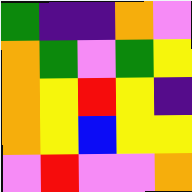[["green", "indigo", "indigo", "orange", "violet"], ["orange", "green", "violet", "green", "yellow"], ["orange", "yellow", "red", "yellow", "indigo"], ["orange", "yellow", "blue", "yellow", "yellow"], ["violet", "red", "violet", "violet", "orange"]]